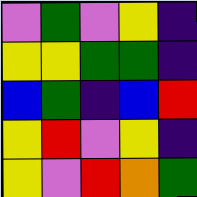[["violet", "green", "violet", "yellow", "indigo"], ["yellow", "yellow", "green", "green", "indigo"], ["blue", "green", "indigo", "blue", "red"], ["yellow", "red", "violet", "yellow", "indigo"], ["yellow", "violet", "red", "orange", "green"]]